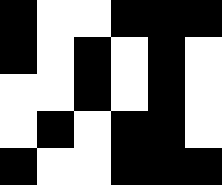[["black", "white", "white", "black", "black", "black"], ["black", "white", "black", "white", "black", "white"], ["white", "white", "black", "white", "black", "white"], ["white", "black", "white", "black", "black", "white"], ["black", "white", "white", "black", "black", "black"]]